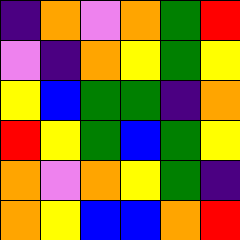[["indigo", "orange", "violet", "orange", "green", "red"], ["violet", "indigo", "orange", "yellow", "green", "yellow"], ["yellow", "blue", "green", "green", "indigo", "orange"], ["red", "yellow", "green", "blue", "green", "yellow"], ["orange", "violet", "orange", "yellow", "green", "indigo"], ["orange", "yellow", "blue", "blue", "orange", "red"]]